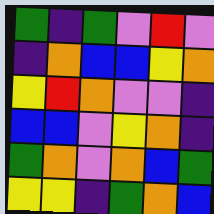[["green", "indigo", "green", "violet", "red", "violet"], ["indigo", "orange", "blue", "blue", "yellow", "orange"], ["yellow", "red", "orange", "violet", "violet", "indigo"], ["blue", "blue", "violet", "yellow", "orange", "indigo"], ["green", "orange", "violet", "orange", "blue", "green"], ["yellow", "yellow", "indigo", "green", "orange", "blue"]]